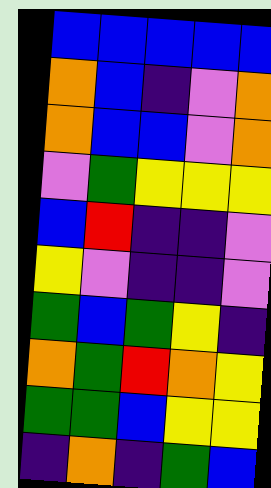[["blue", "blue", "blue", "blue", "blue"], ["orange", "blue", "indigo", "violet", "orange"], ["orange", "blue", "blue", "violet", "orange"], ["violet", "green", "yellow", "yellow", "yellow"], ["blue", "red", "indigo", "indigo", "violet"], ["yellow", "violet", "indigo", "indigo", "violet"], ["green", "blue", "green", "yellow", "indigo"], ["orange", "green", "red", "orange", "yellow"], ["green", "green", "blue", "yellow", "yellow"], ["indigo", "orange", "indigo", "green", "blue"]]